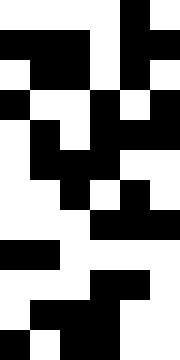[["white", "white", "white", "white", "black", "white"], ["black", "black", "black", "white", "black", "black"], ["white", "black", "black", "white", "black", "white"], ["black", "white", "white", "black", "white", "black"], ["white", "black", "white", "black", "black", "black"], ["white", "black", "black", "black", "white", "white"], ["white", "white", "black", "white", "black", "white"], ["white", "white", "white", "black", "black", "black"], ["black", "black", "white", "white", "white", "white"], ["white", "white", "white", "black", "black", "white"], ["white", "black", "black", "black", "white", "white"], ["black", "white", "black", "black", "white", "white"]]